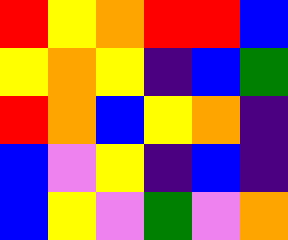[["red", "yellow", "orange", "red", "red", "blue"], ["yellow", "orange", "yellow", "indigo", "blue", "green"], ["red", "orange", "blue", "yellow", "orange", "indigo"], ["blue", "violet", "yellow", "indigo", "blue", "indigo"], ["blue", "yellow", "violet", "green", "violet", "orange"]]